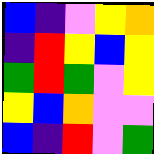[["blue", "indigo", "violet", "yellow", "orange"], ["indigo", "red", "yellow", "blue", "yellow"], ["green", "red", "green", "violet", "yellow"], ["yellow", "blue", "orange", "violet", "violet"], ["blue", "indigo", "red", "violet", "green"]]